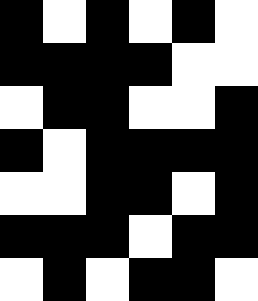[["black", "white", "black", "white", "black", "white"], ["black", "black", "black", "black", "white", "white"], ["white", "black", "black", "white", "white", "black"], ["black", "white", "black", "black", "black", "black"], ["white", "white", "black", "black", "white", "black"], ["black", "black", "black", "white", "black", "black"], ["white", "black", "white", "black", "black", "white"]]